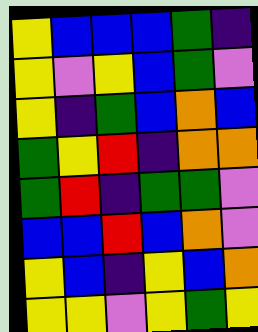[["yellow", "blue", "blue", "blue", "green", "indigo"], ["yellow", "violet", "yellow", "blue", "green", "violet"], ["yellow", "indigo", "green", "blue", "orange", "blue"], ["green", "yellow", "red", "indigo", "orange", "orange"], ["green", "red", "indigo", "green", "green", "violet"], ["blue", "blue", "red", "blue", "orange", "violet"], ["yellow", "blue", "indigo", "yellow", "blue", "orange"], ["yellow", "yellow", "violet", "yellow", "green", "yellow"]]